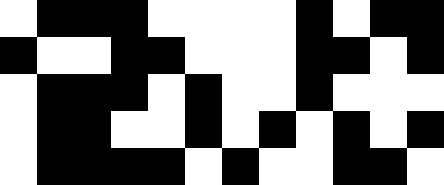[["white", "black", "black", "black", "white", "white", "white", "white", "black", "white", "black", "black"], ["black", "white", "white", "black", "black", "white", "white", "white", "black", "black", "white", "black"], ["white", "black", "black", "black", "white", "black", "white", "white", "black", "white", "white", "white"], ["white", "black", "black", "white", "white", "black", "white", "black", "white", "black", "white", "black"], ["white", "black", "black", "black", "black", "white", "black", "white", "white", "black", "black", "white"]]